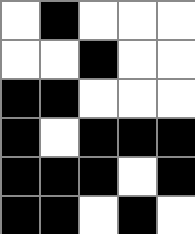[["white", "black", "white", "white", "white"], ["white", "white", "black", "white", "white"], ["black", "black", "white", "white", "white"], ["black", "white", "black", "black", "black"], ["black", "black", "black", "white", "black"], ["black", "black", "white", "black", "white"]]